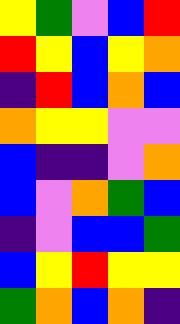[["yellow", "green", "violet", "blue", "red"], ["red", "yellow", "blue", "yellow", "orange"], ["indigo", "red", "blue", "orange", "blue"], ["orange", "yellow", "yellow", "violet", "violet"], ["blue", "indigo", "indigo", "violet", "orange"], ["blue", "violet", "orange", "green", "blue"], ["indigo", "violet", "blue", "blue", "green"], ["blue", "yellow", "red", "yellow", "yellow"], ["green", "orange", "blue", "orange", "indigo"]]